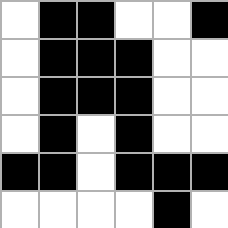[["white", "black", "black", "white", "white", "black"], ["white", "black", "black", "black", "white", "white"], ["white", "black", "black", "black", "white", "white"], ["white", "black", "white", "black", "white", "white"], ["black", "black", "white", "black", "black", "black"], ["white", "white", "white", "white", "black", "white"]]